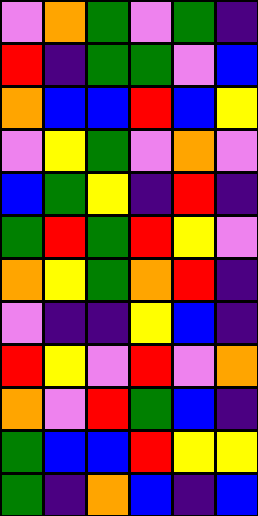[["violet", "orange", "green", "violet", "green", "indigo"], ["red", "indigo", "green", "green", "violet", "blue"], ["orange", "blue", "blue", "red", "blue", "yellow"], ["violet", "yellow", "green", "violet", "orange", "violet"], ["blue", "green", "yellow", "indigo", "red", "indigo"], ["green", "red", "green", "red", "yellow", "violet"], ["orange", "yellow", "green", "orange", "red", "indigo"], ["violet", "indigo", "indigo", "yellow", "blue", "indigo"], ["red", "yellow", "violet", "red", "violet", "orange"], ["orange", "violet", "red", "green", "blue", "indigo"], ["green", "blue", "blue", "red", "yellow", "yellow"], ["green", "indigo", "orange", "blue", "indigo", "blue"]]